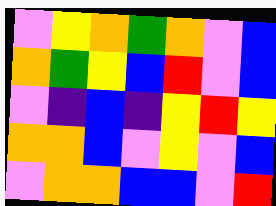[["violet", "yellow", "orange", "green", "orange", "violet", "blue"], ["orange", "green", "yellow", "blue", "red", "violet", "blue"], ["violet", "indigo", "blue", "indigo", "yellow", "red", "yellow"], ["orange", "orange", "blue", "violet", "yellow", "violet", "blue"], ["violet", "orange", "orange", "blue", "blue", "violet", "red"]]